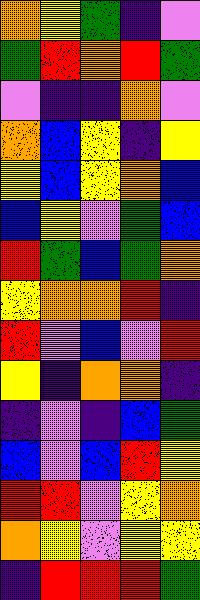[["orange", "yellow", "green", "indigo", "violet"], ["green", "red", "orange", "red", "green"], ["violet", "indigo", "indigo", "orange", "violet"], ["orange", "blue", "yellow", "indigo", "yellow"], ["yellow", "blue", "yellow", "orange", "blue"], ["blue", "yellow", "violet", "green", "blue"], ["red", "green", "blue", "green", "orange"], ["yellow", "orange", "orange", "red", "indigo"], ["red", "violet", "blue", "violet", "red"], ["yellow", "indigo", "orange", "orange", "indigo"], ["indigo", "violet", "indigo", "blue", "green"], ["blue", "violet", "blue", "red", "yellow"], ["red", "red", "violet", "yellow", "orange"], ["orange", "yellow", "violet", "yellow", "yellow"], ["indigo", "red", "red", "red", "green"]]